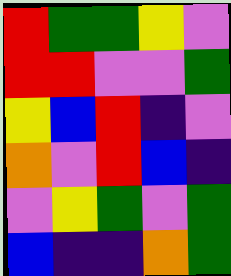[["red", "green", "green", "yellow", "violet"], ["red", "red", "violet", "violet", "green"], ["yellow", "blue", "red", "indigo", "violet"], ["orange", "violet", "red", "blue", "indigo"], ["violet", "yellow", "green", "violet", "green"], ["blue", "indigo", "indigo", "orange", "green"]]